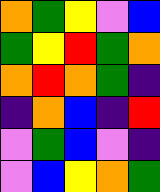[["orange", "green", "yellow", "violet", "blue"], ["green", "yellow", "red", "green", "orange"], ["orange", "red", "orange", "green", "indigo"], ["indigo", "orange", "blue", "indigo", "red"], ["violet", "green", "blue", "violet", "indigo"], ["violet", "blue", "yellow", "orange", "green"]]